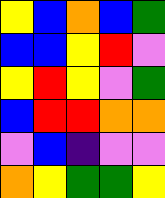[["yellow", "blue", "orange", "blue", "green"], ["blue", "blue", "yellow", "red", "violet"], ["yellow", "red", "yellow", "violet", "green"], ["blue", "red", "red", "orange", "orange"], ["violet", "blue", "indigo", "violet", "violet"], ["orange", "yellow", "green", "green", "yellow"]]